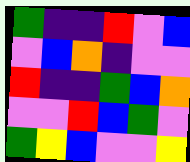[["green", "indigo", "indigo", "red", "violet", "blue"], ["violet", "blue", "orange", "indigo", "violet", "violet"], ["red", "indigo", "indigo", "green", "blue", "orange"], ["violet", "violet", "red", "blue", "green", "violet"], ["green", "yellow", "blue", "violet", "violet", "yellow"]]